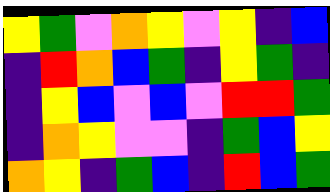[["yellow", "green", "violet", "orange", "yellow", "violet", "yellow", "indigo", "blue"], ["indigo", "red", "orange", "blue", "green", "indigo", "yellow", "green", "indigo"], ["indigo", "yellow", "blue", "violet", "blue", "violet", "red", "red", "green"], ["indigo", "orange", "yellow", "violet", "violet", "indigo", "green", "blue", "yellow"], ["orange", "yellow", "indigo", "green", "blue", "indigo", "red", "blue", "green"]]